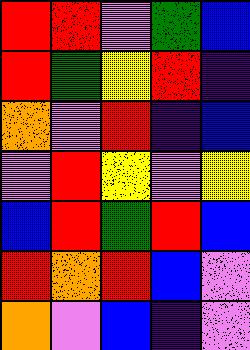[["red", "red", "violet", "green", "blue"], ["red", "green", "yellow", "red", "indigo"], ["orange", "violet", "red", "indigo", "blue"], ["violet", "red", "yellow", "violet", "yellow"], ["blue", "red", "green", "red", "blue"], ["red", "orange", "red", "blue", "violet"], ["orange", "violet", "blue", "indigo", "violet"]]